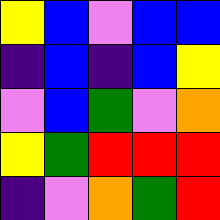[["yellow", "blue", "violet", "blue", "blue"], ["indigo", "blue", "indigo", "blue", "yellow"], ["violet", "blue", "green", "violet", "orange"], ["yellow", "green", "red", "red", "red"], ["indigo", "violet", "orange", "green", "red"]]